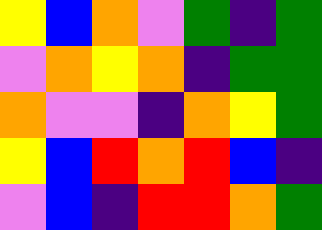[["yellow", "blue", "orange", "violet", "green", "indigo", "green"], ["violet", "orange", "yellow", "orange", "indigo", "green", "green"], ["orange", "violet", "violet", "indigo", "orange", "yellow", "green"], ["yellow", "blue", "red", "orange", "red", "blue", "indigo"], ["violet", "blue", "indigo", "red", "red", "orange", "green"]]